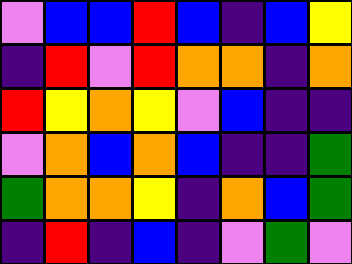[["violet", "blue", "blue", "red", "blue", "indigo", "blue", "yellow"], ["indigo", "red", "violet", "red", "orange", "orange", "indigo", "orange"], ["red", "yellow", "orange", "yellow", "violet", "blue", "indigo", "indigo"], ["violet", "orange", "blue", "orange", "blue", "indigo", "indigo", "green"], ["green", "orange", "orange", "yellow", "indigo", "orange", "blue", "green"], ["indigo", "red", "indigo", "blue", "indigo", "violet", "green", "violet"]]